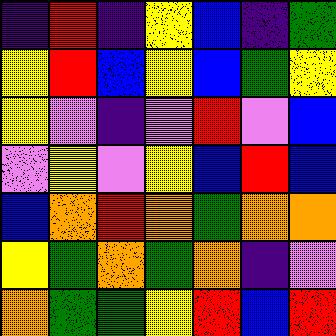[["indigo", "red", "indigo", "yellow", "blue", "indigo", "green"], ["yellow", "red", "blue", "yellow", "blue", "green", "yellow"], ["yellow", "violet", "indigo", "violet", "red", "violet", "blue"], ["violet", "yellow", "violet", "yellow", "blue", "red", "blue"], ["blue", "orange", "red", "orange", "green", "orange", "orange"], ["yellow", "green", "orange", "green", "orange", "indigo", "violet"], ["orange", "green", "green", "yellow", "red", "blue", "red"]]